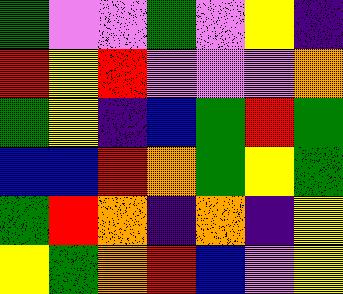[["green", "violet", "violet", "green", "violet", "yellow", "indigo"], ["red", "yellow", "red", "violet", "violet", "violet", "orange"], ["green", "yellow", "indigo", "blue", "green", "red", "green"], ["blue", "blue", "red", "orange", "green", "yellow", "green"], ["green", "red", "orange", "indigo", "orange", "indigo", "yellow"], ["yellow", "green", "orange", "red", "blue", "violet", "yellow"]]